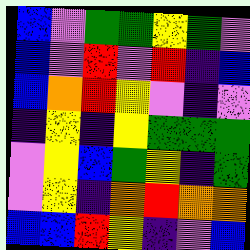[["blue", "violet", "green", "green", "yellow", "green", "violet"], ["blue", "violet", "red", "violet", "red", "indigo", "blue"], ["blue", "orange", "red", "yellow", "violet", "indigo", "violet"], ["indigo", "yellow", "indigo", "yellow", "green", "green", "green"], ["violet", "yellow", "blue", "green", "yellow", "indigo", "green"], ["violet", "yellow", "indigo", "orange", "red", "orange", "orange"], ["blue", "blue", "red", "yellow", "indigo", "violet", "blue"]]